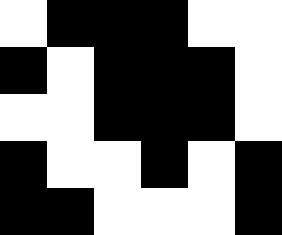[["white", "black", "black", "black", "white", "white"], ["black", "white", "black", "black", "black", "white"], ["white", "white", "black", "black", "black", "white"], ["black", "white", "white", "black", "white", "black"], ["black", "black", "white", "white", "white", "black"]]